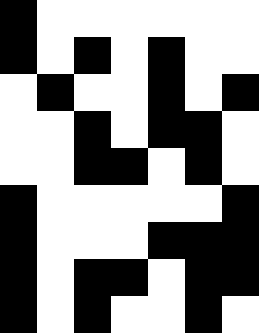[["black", "white", "white", "white", "white", "white", "white"], ["black", "white", "black", "white", "black", "white", "white"], ["white", "black", "white", "white", "black", "white", "black"], ["white", "white", "black", "white", "black", "black", "white"], ["white", "white", "black", "black", "white", "black", "white"], ["black", "white", "white", "white", "white", "white", "black"], ["black", "white", "white", "white", "black", "black", "black"], ["black", "white", "black", "black", "white", "black", "black"], ["black", "white", "black", "white", "white", "black", "white"]]